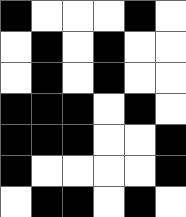[["black", "white", "white", "white", "black", "white"], ["white", "black", "white", "black", "white", "white"], ["white", "black", "white", "black", "white", "white"], ["black", "black", "black", "white", "black", "white"], ["black", "black", "black", "white", "white", "black"], ["black", "white", "white", "white", "white", "black"], ["white", "black", "black", "white", "black", "white"]]